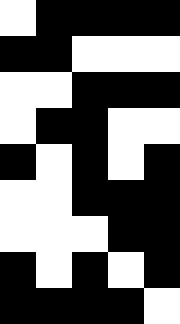[["white", "black", "black", "black", "black"], ["black", "black", "white", "white", "white"], ["white", "white", "black", "black", "black"], ["white", "black", "black", "white", "white"], ["black", "white", "black", "white", "black"], ["white", "white", "black", "black", "black"], ["white", "white", "white", "black", "black"], ["black", "white", "black", "white", "black"], ["black", "black", "black", "black", "white"]]